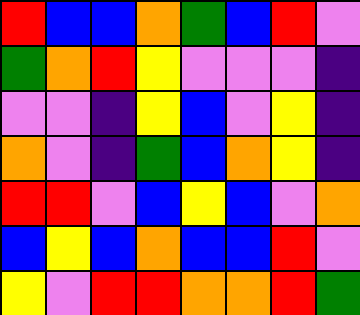[["red", "blue", "blue", "orange", "green", "blue", "red", "violet"], ["green", "orange", "red", "yellow", "violet", "violet", "violet", "indigo"], ["violet", "violet", "indigo", "yellow", "blue", "violet", "yellow", "indigo"], ["orange", "violet", "indigo", "green", "blue", "orange", "yellow", "indigo"], ["red", "red", "violet", "blue", "yellow", "blue", "violet", "orange"], ["blue", "yellow", "blue", "orange", "blue", "blue", "red", "violet"], ["yellow", "violet", "red", "red", "orange", "orange", "red", "green"]]